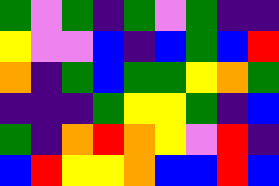[["green", "violet", "green", "indigo", "green", "violet", "green", "indigo", "indigo"], ["yellow", "violet", "violet", "blue", "indigo", "blue", "green", "blue", "red"], ["orange", "indigo", "green", "blue", "green", "green", "yellow", "orange", "green"], ["indigo", "indigo", "indigo", "green", "yellow", "yellow", "green", "indigo", "blue"], ["green", "indigo", "orange", "red", "orange", "yellow", "violet", "red", "indigo"], ["blue", "red", "yellow", "yellow", "orange", "blue", "blue", "red", "blue"]]